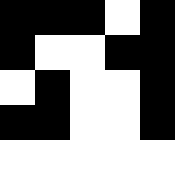[["black", "black", "black", "white", "black"], ["black", "white", "white", "black", "black"], ["white", "black", "white", "white", "black"], ["black", "black", "white", "white", "black"], ["white", "white", "white", "white", "white"]]